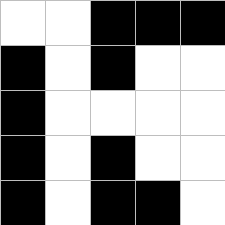[["white", "white", "black", "black", "black"], ["black", "white", "black", "white", "white"], ["black", "white", "white", "white", "white"], ["black", "white", "black", "white", "white"], ["black", "white", "black", "black", "white"]]